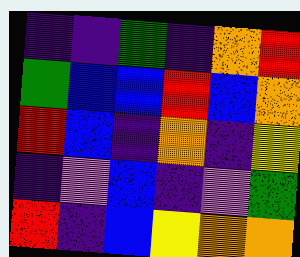[["indigo", "indigo", "green", "indigo", "orange", "red"], ["green", "blue", "blue", "red", "blue", "orange"], ["red", "blue", "indigo", "orange", "indigo", "yellow"], ["indigo", "violet", "blue", "indigo", "violet", "green"], ["red", "indigo", "blue", "yellow", "orange", "orange"]]